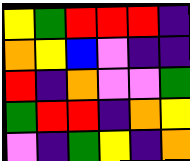[["yellow", "green", "red", "red", "red", "indigo"], ["orange", "yellow", "blue", "violet", "indigo", "indigo"], ["red", "indigo", "orange", "violet", "violet", "green"], ["green", "red", "red", "indigo", "orange", "yellow"], ["violet", "indigo", "green", "yellow", "indigo", "orange"]]